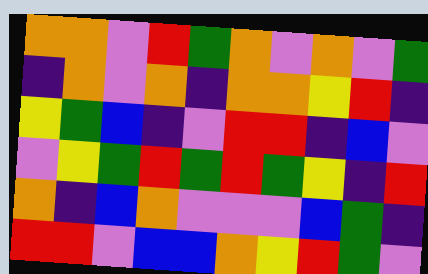[["orange", "orange", "violet", "red", "green", "orange", "violet", "orange", "violet", "green"], ["indigo", "orange", "violet", "orange", "indigo", "orange", "orange", "yellow", "red", "indigo"], ["yellow", "green", "blue", "indigo", "violet", "red", "red", "indigo", "blue", "violet"], ["violet", "yellow", "green", "red", "green", "red", "green", "yellow", "indigo", "red"], ["orange", "indigo", "blue", "orange", "violet", "violet", "violet", "blue", "green", "indigo"], ["red", "red", "violet", "blue", "blue", "orange", "yellow", "red", "green", "violet"]]